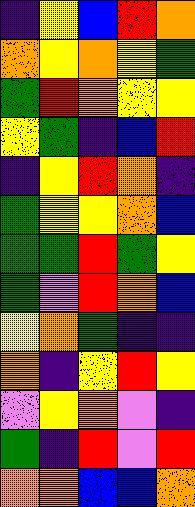[["indigo", "yellow", "blue", "red", "orange"], ["orange", "yellow", "orange", "yellow", "green"], ["green", "red", "orange", "yellow", "yellow"], ["yellow", "green", "indigo", "blue", "red"], ["indigo", "yellow", "red", "orange", "indigo"], ["green", "yellow", "yellow", "orange", "blue"], ["green", "green", "red", "green", "yellow"], ["green", "violet", "red", "orange", "blue"], ["yellow", "orange", "green", "indigo", "indigo"], ["orange", "indigo", "yellow", "red", "yellow"], ["violet", "yellow", "orange", "violet", "indigo"], ["green", "indigo", "red", "violet", "red"], ["orange", "orange", "blue", "blue", "orange"]]